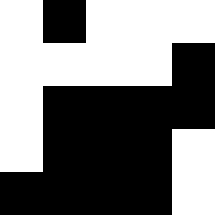[["white", "black", "white", "white", "white"], ["white", "white", "white", "white", "black"], ["white", "black", "black", "black", "black"], ["white", "black", "black", "black", "white"], ["black", "black", "black", "black", "white"]]